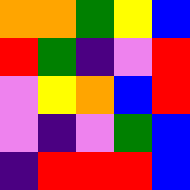[["orange", "orange", "green", "yellow", "blue"], ["red", "green", "indigo", "violet", "red"], ["violet", "yellow", "orange", "blue", "red"], ["violet", "indigo", "violet", "green", "blue"], ["indigo", "red", "red", "red", "blue"]]